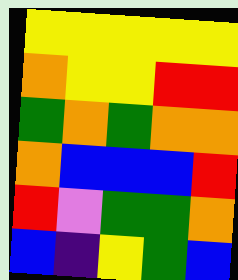[["yellow", "yellow", "yellow", "yellow", "yellow"], ["orange", "yellow", "yellow", "red", "red"], ["green", "orange", "green", "orange", "orange"], ["orange", "blue", "blue", "blue", "red"], ["red", "violet", "green", "green", "orange"], ["blue", "indigo", "yellow", "green", "blue"]]